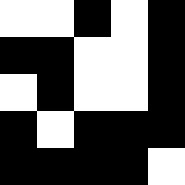[["white", "white", "black", "white", "black"], ["black", "black", "white", "white", "black"], ["white", "black", "white", "white", "black"], ["black", "white", "black", "black", "black"], ["black", "black", "black", "black", "white"]]